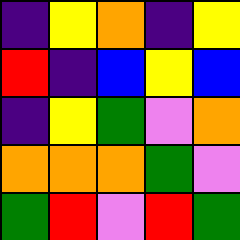[["indigo", "yellow", "orange", "indigo", "yellow"], ["red", "indigo", "blue", "yellow", "blue"], ["indigo", "yellow", "green", "violet", "orange"], ["orange", "orange", "orange", "green", "violet"], ["green", "red", "violet", "red", "green"]]